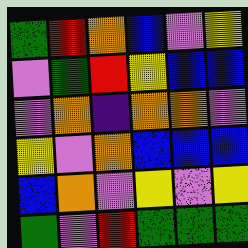[["green", "red", "orange", "blue", "violet", "yellow"], ["violet", "green", "red", "yellow", "blue", "blue"], ["violet", "orange", "indigo", "orange", "orange", "violet"], ["yellow", "violet", "orange", "blue", "blue", "blue"], ["blue", "orange", "violet", "yellow", "violet", "yellow"], ["green", "violet", "red", "green", "green", "green"]]